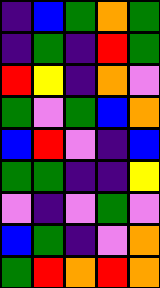[["indigo", "blue", "green", "orange", "green"], ["indigo", "green", "indigo", "red", "green"], ["red", "yellow", "indigo", "orange", "violet"], ["green", "violet", "green", "blue", "orange"], ["blue", "red", "violet", "indigo", "blue"], ["green", "green", "indigo", "indigo", "yellow"], ["violet", "indigo", "violet", "green", "violet"], ["blue", "green", "indigo", "violet", "orange"], ["green", "red", "orange", "red", "orange"]]